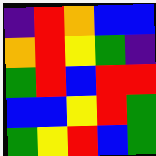[["indigo", "red", "orange", "blue", "blue"], ["orange", "red", "yellow", "green", "indigo"], ["green", "red", "blue", "red", "red"], ["blue", "blue", "yellow", "red", "green"], ["green", "yellow", "red", "blue", "green"]]